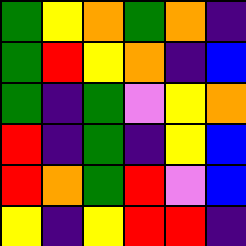[["green", "yellow", "orange", "green", "orange", "indigo"], ["green", "red", "yellow", "orange", "indigo", "blue"], ["green", "indigo", "green", "violet", "yellow", "orange"], ["red", "indigo", "green", "indigo", "yellow", "blue"], ["red", "orange", "green", "red", "violet", "blue"], ["yellow", "indigo", "yellow", "red", "red", "indigo"]]